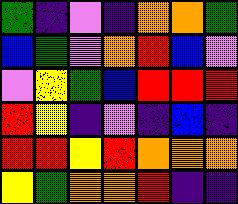[["green", "indigo", "violet", "indigo", "orange", "orange", "green"], ["blue", "green", "violet", "orange", "red", "blue", "violet"], ["violet", "yellow", "green", "blue", "red", "red", "red"], ["red", "yellow", "indigo", "violet", "indigo", "blue", "indigo"], ["red", "red", "yellow", "red", "orange", "orange", "orange"], ["yellow", "green", "orange", "orange", "red", "indigo", "indigo"]]